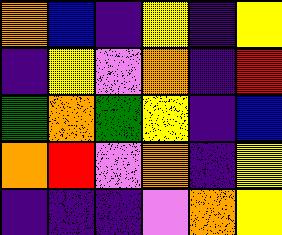[["orange", "blue", "indigo", "yellow", "indigo", "yellow"], ["indigo", "yellow", "violet", "orange", "indigo", "red"], ["green", "orange", "green", "yellow", "indigo", "blue"], ["orange", "red", "violet", "orange", "indigo", "yellow"], ["indigo", "indigo", "indigo", "violet", "orange", "yellow"]]